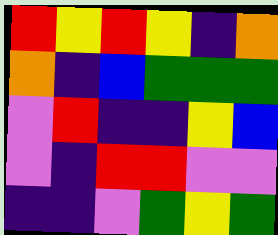[["red", "yellow", "red", "yellow", "indigo", "orange"], ["orange", "indigo", "blue", "green", "green", "green"], ["violet", "red", "indigo", "indigo", "yellow", "blue"], ["violet", "indigo", "red", "red", "violet", "violet"], ["indigo", "indigo", "violet", "green", "yellow", "green"]]